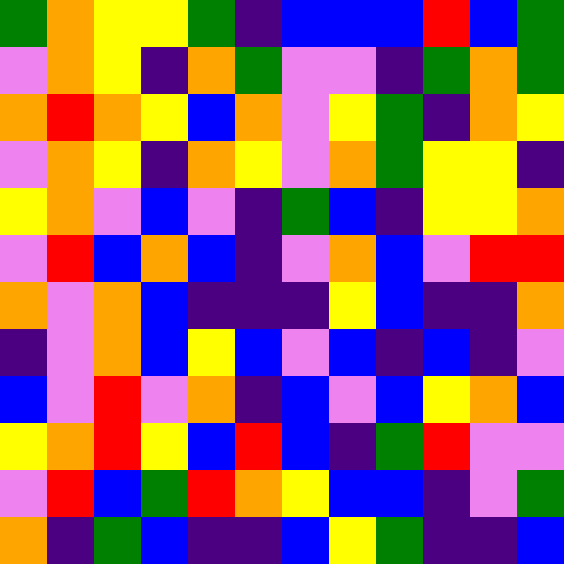[["green", "orange", "yellow", "yellow", "green", "indigo", "blue", "blue", "blue", "red", "blue", "green"], ["violet", "orange", "yellow", "indigo", "orange", "green", "violet", "violet", "indigo", "green", "orange", "green"], ["orange", "red", "orange", "yellow", "blue", "orange", "violet", "yellow", "green", "indigo", "orange", "yellow"], ["violet", "orange", "yellow", "indigo", "orange", "yellow", "violet", "orange", "green", "yellow", "yellow", "indigo"], ["yellow", "orange", "violet", "blue", "violet", "indigo", "green", "blue", "indigo", "yellow", "yellow", "orange"], ["violet", "red", "blue", "orange", "blue", "indigo", "violet", "orange", "blue", "violet", "red", "red"], ["orange", "violet", "orange", "blue", "indigo", "indigo", "indigo", "yellow", "blue", "indigo", "indigo", "orange"], ["indigo", "violet", "orange", "blue", "yellow", "blue", "violet", "blue", "indigo", "blue", "indigo", "violet"], ["blue", "violet", "red", "violet", "orange", "indigo", "blue", "violet", "blue", "yellow", "orange", "blue"], ["yellow", "orange", "red", "yellow", "blue", "red", "blue", "indigo", "green", "red", "violet", "violet"], ["violet", "red", "blue", "green", "red", "orange", "yellow", "blue", "blue", "indigo", "violet", "green"], ["orange", "indigo", "green", "blue", "indigo", "indigo", "blue", "yellow", "green", "indigo", "indigo", "blue"]]